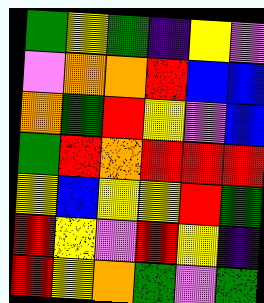[["green", "yellow", "green", "indigo", "yellow", "violet"], ["violet", "orange", "orange", "red", "blue", "blue"], ["orange", "green", "red", "yellow", "violet", "blue"], ["green", "red", "orange", "red", "red", "red"], ["yellow", "blue", "yellow", "yellow", "red", "green"], ["red", "yellow", "violet", "red", "yellow", "indigo"], ["red", "yellow", "orange", "green", "violet", "green"]]